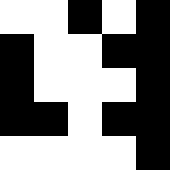[["white", "white", "black", "white", "black"], ["black", "white", "white", "black", "black"], ["black", "white", "white", "white", "black"], ["black", "black", "white", "black", "black"], ["white", "white", "white", "white", "black"]]